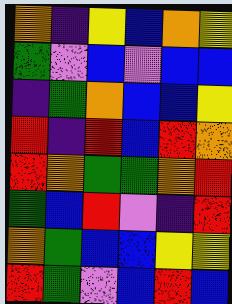[["orange", "indigo", "yellow", "blue", "orange", "yellow"], ["green", "violet", "blue", "violet", "blue", "blue"], ["indigo", "green", "orange", "blue", "blue", "yellow"], ["red", "indigo", "red", "blue", "red", "orange"], ["red", "orange", "green", "green", "orange", "red"], ["green", "blue", "red", "violet", "indigo", "red"], ["orange", "green", "blue", "blue", "yellow", "yellow"], ["red", "green", "violet", "blue", "red", "blue"]]